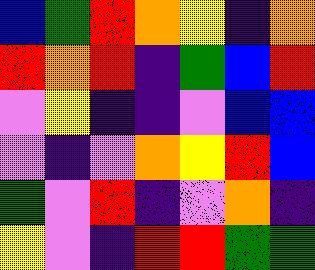[["blue", "green", "red", "orange", "yellow", "indigo", "orange"], ["red", "orange", "red", "indigo", "green", "blue", "red"], ["violet", "yellow", "indigo", "indigo", "violet", "blue", "blue"], ["violet", "indigo", "violet", "orange", "yellow", "red", "blue"], ["green", "violet", "red", "indigo", "violet", "orange", "indigo"], ["yellow", "violet", "indigo", "red", "red", "green", "green"]]